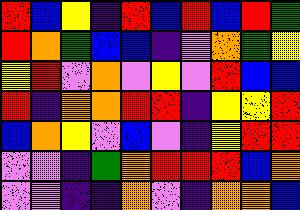[["red", "blue", "yellow", "indigo", "red", "blue", "red", "blue", "red", "green"], ["red", "orange", "green", "blue", "blue", "indigo", "violet", "orange", "green", "yellow"], ["yellow", "red", "violet", "orange", "violet", "yellow", "violet", "red", "blue", "blue"], ["red", "indigo", "orange", "orange", "red", "red", "indigo", "yellow", "yellow", "red"], ["blue", "orange", "yellow", "violet", "blue", "violet", "indigo", "yellow", "red", "red"], ["violet", "violet", "indigo", "green", "orange", "red", "red", "red", "blue", "orange"], ["violet", "violet", "indigo", "indigo", "orange", "violet", "indigo", "orange", "orange", "blue"]]